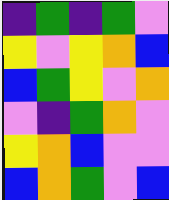[["indigo", "green", "indigo", "green", "violet"], ["yellow", "violet", "yellow", "orange", "blue"], ["blue", "green", "yellow", "violet", "orange"], ["violet", "indigo", "green", "orange", "violet"], ["yellow", "orange", "blue", "violet", "violet"], ["blue", "orange", "green", "violet", "blue"]]